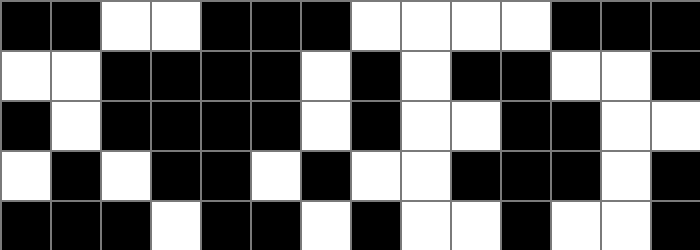[["black", "black", "white", "white", "black", "black", "black", "white", "white", "white", "white", "black", "black", "black"], ["white", "white", "black", "black", "black", "black", "white", "black", "white", "black", "black", "white", "white", "black"], ["black", "white", "black", "black", "black", "black", "white", "black", "white", "white", "black", "black", "white", "white"], ["white", "black", "white", "black", "black", "white", "black", "white", "white", "black", "black", "black", "white", "black"], ["black", "black", "black", "white", "black", "black", "white", "black", "white", "white", "black", "white", "white", "black"]]